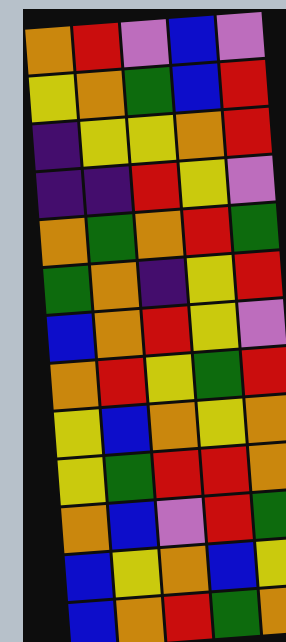[["orange", "red", "violet", "blue", "violet"], ["yellow", "orange", "green", "blue", "red"], ["indigo", "yellow", "yellow", "orange", "red"], ["indigo", "indigo", "red", "yellow", "violet"], ["orange", "green", "orange", "red", "green"], ["green", "orange", "indigo", "yellow", "red"], ["blue", "orange", "red", "yellow", "violet"], ["orange", "red", "yellow", "green", "red"], ["yellow", "blue", "orange", "yellow", "orange"], ["yellow", "green", "red", "red", "orange"], ["orange", "blue", "violet", "red", "green"], ["blue", "yellow", "orange", "blue", "yellow"], ["blue", "orange", "red", "green", "orange"]]